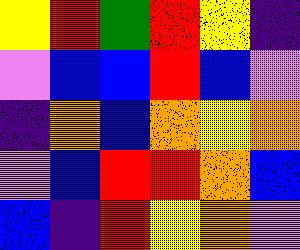[["yellow", "red", "green", "red", "yellow", "indigo"], ["violet", "blue", "blue", "red", "blue", "violet"], ["indigo", "orange", "blue", "orange", "yellow", "orange"], ["violet", "blue", "red", "red", "orange", "blue"], ["blue", "indigo", "red", "yellow", "orange", "violet"]]